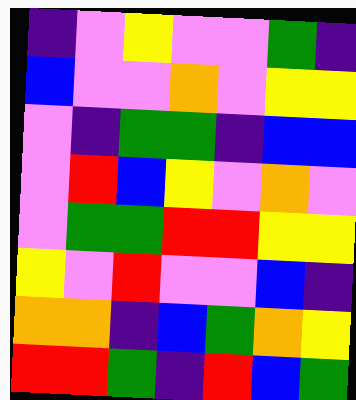[["indigo", "violet", "yellow", "violet", "violet", "green", "indigo"], ["blue", "violet", "violet", "orange", "violet", "yellow", "yellow"], ["violet", "indigo", "green", "green", "indigo", "blue", "blue"], ["violet", "red", "blue", "yellow", "violet", "orange", "violet"], ["violet", "green", "green", "red", "red", "yellow", "yellow"], ["yellow", "violet", "red", "violet", "violet", "blue", "indigo"], ["orange", "orange", "indigo", "blue", "green", "orange", "yellow"], ["red", "red", "green", "indigo", "red", "blue", "green"]]